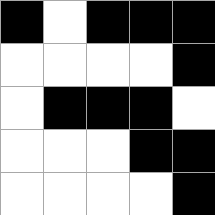[["black", "white", "black", "black", "black"], ["white", "white", "white", "white", "black"], ["white", "black", "black", "black", "white"], ["white", "white", "white", "black", "black"], ["white", "white", "white", "white", "black"]]